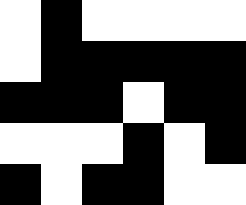[["white", "black", "white", "white", "white", "white"], ["white", "black", "black", "black", "black", "black"], ["black", "black", "black", "white", "black", "black"], ["white", "white", "white", "black", "white", "black"], ["black", "white", "black", "black", "white", "white"]]